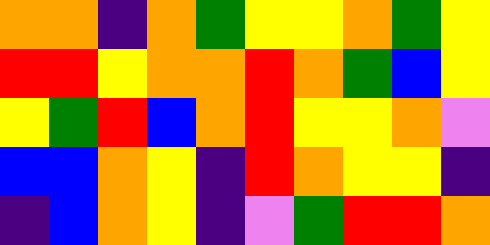[["orange", "orange", "indigo", "orange", "green", "yellow", "yellow", "orange", "green", "yellow"], ["red", "red", "yellow", "orange", "orange", "red", "orange", "green", "blue", "yellow"], ["yellow", "green", "red", "blue", "orange", "red", "yellow", "yellow", "orange", "violet"], ["blue", "blue", "orange", "yellow", "indigo", "red", "orange", "yellow", "yellow", "indigo"], ["indigo", "blue", "orange", "yellow", "indigo", "violet", "green", "red", "red", "orange"]]